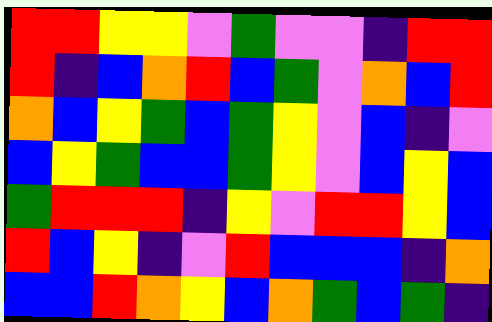[["red", "red", "yellow", "yellow", "violet", "green", "violet", "violet", "indigo", "red", "red"], ["red", "indigo", "blue", "orange", "red", "blue", "green", "violet", "orange", "blue", "red"], ["orange", "blue", "yellow", "green", "blue", "green", "yellow", "violet", "blue", "indigo", "violet"], ["blue", "yellow", "green", "blue", "blue", "green", "yellow", "violet", "blue", "yellow", "blue"], ["green", "red", "red", "red", "indigo", "yellow", "violet", "red", "red", "yellow", "blue"], ["red", "blue", "yellow", "indigo", "violet", "red", "blue", "blue", "blue", "indigo", "orange"], ["blue", "blue", "red", "orange", "yellow", "blue", "orange", "green", "blue", "green", "indigo"]]